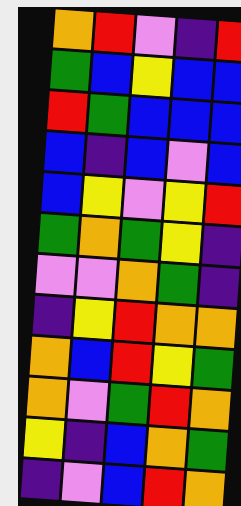[["orange", "red", "violet", "indigo", "red"], ["green", "blue", "yellow", "blue", "blue"], ["red", "green", "blue", "blue", "blue"], ["blue", "indigo", "blue", "violet", "blue"], ["blue", "yellow", "violet", "yellow", "red"], ["green", "orange", "green", "yellow", "indigo"], ["violet", "violet", "orange", "green", "indigo"], ["indigo", "yellow", "red", "orange", "orange"], ["orange", "blue", "red", "yellow", "green"], ["orange", "violet", "green", "red", "orange"], ["yellow", "indigo", "blue", "orange", "green"], ["indigo", "violet", "blue", "red", "orange"]]